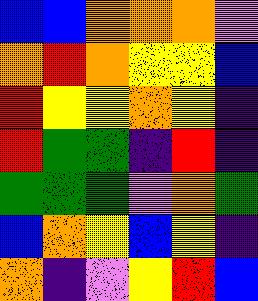[["blue", "blue", "orange", "orange", "orange", "violet"], ["orange", "red", "orange", "yellow", "yellow", "blue"], ["red", "yellow", "yellow", "orange", "yellow", "indigo"], ["red", "green", "green", "indigo", "red", "indigo"], ["green", "green", "green", "violet", "orange", "green"], ["blue", "orange", "yellow", "blue", "yellow", "indigo"], ["orange", "indigo", "violet", "yellow", "red", "blue"]]